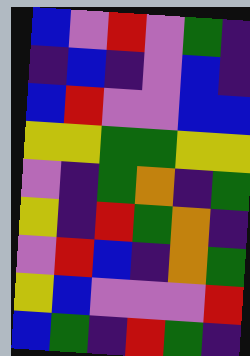[["blue", "violet", "red", "violet", "green", "indigo"], ["indigo", "blue", "indigo", "violet", "blue", "indigo"], ["blue", "red", "violet", "violet", "blue", "blue"], ["yellow", "yellow", "green", "green", "yellow", "yellow"], ["violet", "indigo", "green", "orange", "indigo", "green"], ["yellow", "indigo", "red", "green", "orange", "indigo"], ["violet", "red", "blue", "indigo", "orange", "green"], ["yellow", "blue", "violet", "violet", "violet", "red"], ["blue", "green", "indigo", "red", "green", "indigo"]]